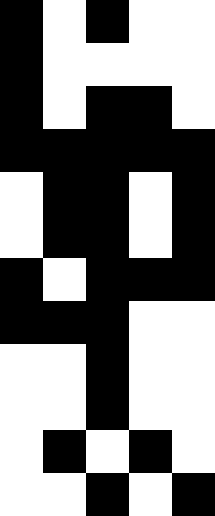[["black", "white", "black", "white", "white"], ["black", "white", "white", "white", "white"], ["black", "white", "black", "black", "white"], ["black", "black", "black", "black", "black"], ["white", "black", "black", "white", "black"], ["white", "black", "black", "white", "black"], ["black", "white", "black", "black", "black"], ["black", "black", "black", "white", "white"], ["white", "white", "black", "white", "white"], ["white", "white", "black", "white", "white"], ["white", "black", "white", "black", "white"], ["white", "white", "black", "white", "black"]]